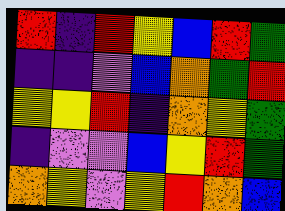[["red", "indigo", "red", "yellow", "blue", "red", "green"], ["indigo", "indigo", "violet", "blue", "orange", "green", "red"], ["yellow", "yellow", "red", "indigo", "orange", "yellow", "green"], ["indigo", "violet", "violet", "blue", "yellow", "red", "green"], ["orange", "yellow", "violet", "yellow", "red", "orange", "blue"]]